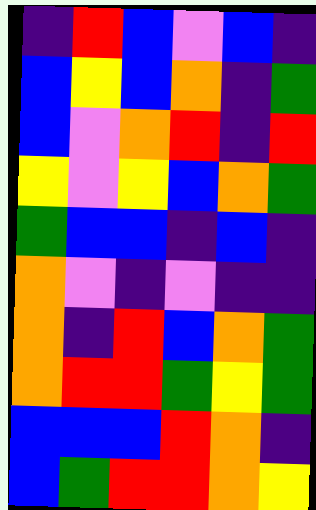[["indigo", "red", "blue", "violet", "blue", "indigo"], ["blue", "yellow", "blue", "orange", "indigo", "green"], ["blue", "violet", "orange", "red", "indigo", "red"], ["yellow", "violet", "yellow", "blue", "orange", "green"], ["green", "blue", "blue", "indigo", "blue", "indigo"], ["orange", "violet", "indigo", "violet", "indigo", "indigo"], ["orange", "indigo", "red", "blue", "orange", "green"], ["orange", "red", "red", "green", "yellow", "green"], ["blue", "blue", "blue", "red", "orange", "indigo"], ["blue", "green", "red", "red", "orange", "yellow"]]